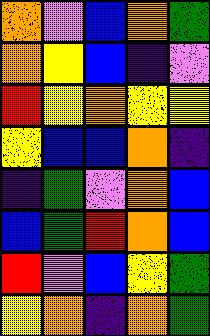[["orange", "violet", "blue", "orange", "green"], ["orange", "yellow", "blue", "indigo", "violet"], ["red", "yellow", "orange", "yellow", "yellow"], ["yellow", "blue", "blue", "orange", "indigo"], ["indigo", "green", "violet", "orange", "blue"], ["blue", "green", "red", "orange", "blue"], ["red", "violet", "blue", "yellow", "green"], ["yellow", "orange", "indigo", "orange", "green"]]